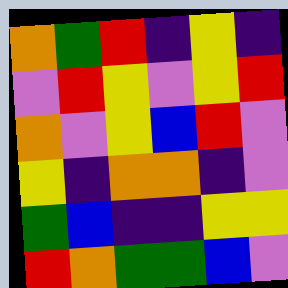[["orange", "green", "red", "indigo", "yellow", "indigo"], ["violet", "red", "yellow", "violet", "yellow", "red"], ["orange", "violet", "yellow", "blue", "red", "violet"], ["yellow", "indigo", "orange", "orange", "indigo", "violet"], ["green", "blue", "indigo", "indigo", "yellow", "yellow"], ["red", "orange", "green", "green", "blue", "violet"]]